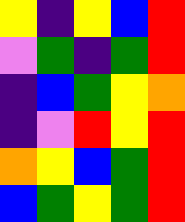[["yellow", "indigo", "yellow", "blue", "red"], ["violet", "green", "indigo", "green", "red"], ["indigo", "blue", "green", "yellow", "orange"], ["indigo", "violet", "red", "yellow", "red"], ["orange", "yellow", "blue", "green", "red"], ["blue", "green", "yellow", "green", "red"]]